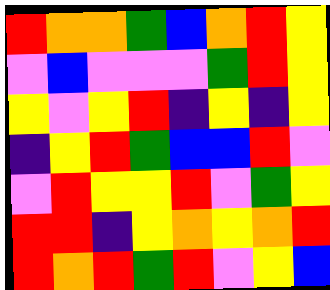[["red", "orange", "orange", "green", "blue", "orange", "red", "yellow"], ["violet", "blue", "violet", "violet", "violet", "green", "red", "yellow"], ["yellow", "violet", "yellow", "red", "indigo", "yellow", "indigo", "yellow"], ["indigo", "yellow", "red", "green", "blue", "blue", "red", "violet"], ["violet", "red", "yellow", "yellow", "red", "violet", "green", "yellow"], ["red", "red", "indigo", "yellow", "orange", "yellow", "orange", "red"], ["red", "orange", "red", "green", "red", "violet", "yellow", "blue"]]